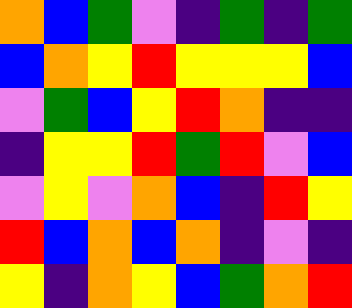[["orange", "blue", "green", "violet", "indigo", "green", "indigo", "green"], ["blue", "orange", "yellow", "red", "yellow", "yellow", "yellow", "blue"], ["violet", "green", "blue", "yellow", "red", "orange", "indigo", "indigo"], ["indigo", "yellow", "yellow", "red", "green", "red", "violet", "blue"], ["violet", "yellow", "violet", "orange", "blue", "indigo", "red", "yellow"], ["red", "blue", "orange", "blue", "orange", "indigo", "violet", "indigo"], ["yellow", "indigo", "orange", "yellow", "blue", "green", "orange", "red"]]